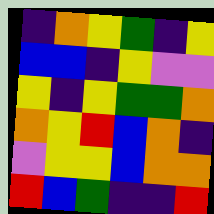[["indigo", "orange", "yellow", "green", "indigo", "yellow"], ["blue", "blue", "indigo", "yellow", "violet", "violet"], ["yellow", "indigo", "yellow", "green", "green", "orange"], ["orange", "yellow", "red", "blue", "orange", "indigo"], ["violet", "yellow", "yellow", "blue", "orange", "orange"], ["red", "blue", "green", "indigo", "indigo", "red"]]